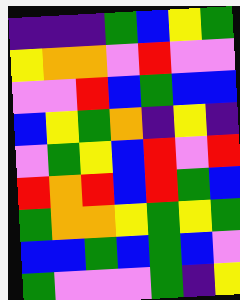[["indigo", "indigo", "indigo", "green", "blue", "yellow", "green"], ["yellow", "orange", "orange", "violet", "red", "violet", "violet"], ["violet", "violet", "red", "blue", "green", "blue", "blue"], ["blue", "yellow", "green", "orange", "indigo", "yellow", "indigo"], ["violet", "green", "yellow", "blue", "red", "violet", "red"], ["red", "orange", "red", "blue", "red", "green", "blue"], ["green", "orange", "orange", "yellow", "green", "yellow", "green"], ["blue", "blue", "green", "blue", "green", "blue", "violet"], ["green", "violet", "violet", "violet", "green", "indigo", "yellow"]]